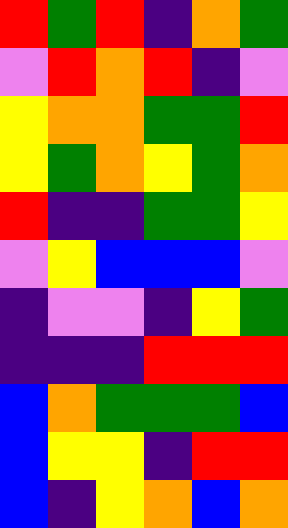[["red", "green", "red", "indigo", "orange", "green"], ["violet", "red", "orange", "red", "indigo", "violet"], ["yellow", "orange", "orange", "green", "green", "red"], ["yellow", "green", "orange", "yellow", "green", "orange"], ["red", "indigo", "indigo", "green", "green", "yellow"], ["violet", "yellow", "blue", "blue", "blue", "violet"], ["indigo", "violet", "violet", "indigo", "yellow", "green"], ["indigo", "indigo", "indigo", "red", "red", "red"], ["blue", "orange", "green", "green", "green", "blue"], ["blue", "yellow", "yellow", "indigo", "red", "red"], ["blue", "indigo", "yellow", "orange", "blue", "orange"]]